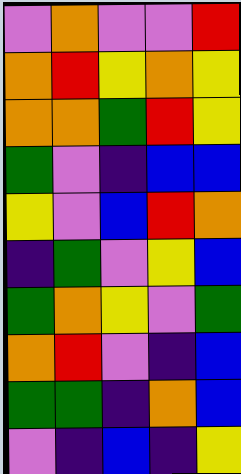[["violet", "orange", "violet", "violet", "red"], ["orange", "red", "yellow", "orange", "yellow"], ["orange", "orange", "green", "red", "yellow"], ["green", "violet", "indigo", "blue", "blue"], ["yellow", "violet", "blue", "red", "orange"], ["indigo", "green", "violet", "yellow", "blue"], ["green", "orange", "yellow", "violet", "green"], ["orange", "red", "violet", "indigo", "blue"], ["green", "green", "indigo", "orange", "blue"], ["violet", "indigo", "blue", "indigo", "yellow"]]